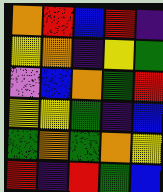[["orange", "red", "blue", "red", "indigo"], ["yellow", "orange", "indigo", "yellow", "green"], ["violet", "blue", "orange", "green", "red"], ["yellow", "yellow", "green", "indigo", "blue"], ["green", "orange", "green", "orange", "yellow"], ["red", "indigo", "red", "green", "blue"]]